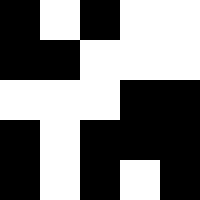[["black", "white", "black", "white", "white"], ["black", "black", "white", "white", "white"], ["white", "white", "white", "black", "black"], ["black", "white", "black", "black", "black"], ["black", "white", "black", "white", "black"]]